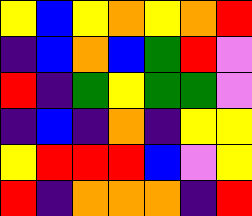[["yellow", "blue", "yellow", "orange", "yellow", "orange", "red"], ["indigo", "blue", "orange", "blue", "green", "red", "violet"], ["red", "indigo", "green", "yellow", "green", "green", "violet"], ["indigo", "blue", "indigo", "orange", "indigo", "yellow", "yellow"], ["yellow", "red", "red", "red", "blue", "violet", "yellow"], ["red", "indigo", "orange", "orange", "orange", "indigo", "red"]]